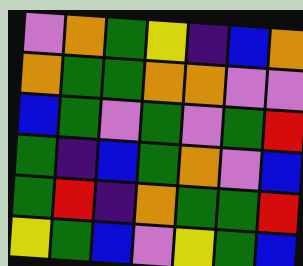[["violet", "orange", "green", "yellow", "indigo", "blue", "orange"], ["orange", "green", "green", "orange", "orange", "violet", "violet"], ["blue", "green", "violet", "green", "violet", "green", "red"], ["green", "indigo", "blue", "green", "orange", "violet", "blue"], ["green", "red", "indigo", "orange", "green", "green", "red"], ["yellow", "green", "blue", "violet", "yellow", "green", "blue"]]